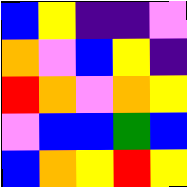[["blue", "yellow", "indigo", "indigo", "violet"], ["orange", "violet", "blue", "yellow", "indigo"], ["red", "orange", "violet", "orange", "yellow"], ["violet", "blue", "blue", "green", "blue"], ["blue", "orange", "yellow", "red", "yellow"]]